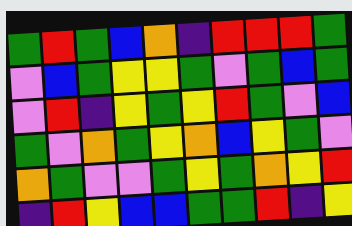[["green", "red", "green", "blue", "orange", "indigo", "red", "red", "red", "green"], ["violet", "blue", "green", "yellow", "yellow", "green", "violet", "green", "blue", "green"], ["violet", "red", "indigo", "yellow", "green", "yellow", "red", "green", "violet", "blue"], ["green", "violet", "orange", "green", "yellow", "orange", "blue", "yellow", "green", "violet"], ["orange", "green", "violet", "violet", "green", "yellow", "green", "orange", "yellow", "red"], ["indigo", "red", "yellow", "blue", "blue", "green", "green", "red", "indigo", "yellow"]]